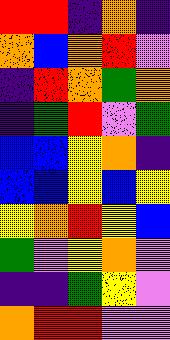[["red", "red", "indigo", "orange", "indigo"], ["orange", "blue", "orange", "red", "violet"], ["indigo", "red", "orange", "green", "orange"], ["indigo", "green", "red", "violet", "green"], ["blue", "blue", "yellow", "orange", "indigo"], ["blue", "blue", "yellow", "blue", "yellow"], ["yellow", "orange", "red", "yellow", "blue"], ["green", "violet", "yellow", "orange", "violet"], ["indigo", "indigo", "green", "yellow", "violet"], ["orange", "red", "red", "violet", "violet"]]